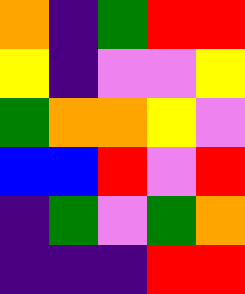[["orange", "indigo", "green", "red", "red"], ["yellow", "indigo", "violet", "violet", "yellow"], ["green", "orange", "orange", "yellow", "violet"], ["blue", "blue", "red", "violet", "red"], ["indigo", "green", "violet", "green", "orange"], ["indigo", "indigo", "indigo", "red", "red"]]